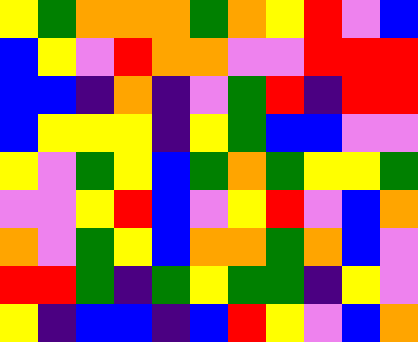[["yellow", "green", "orange", "orange", "orange", "green", "orange", "yellow", "red", "violet", "blue"], ["blue", "yellow", "violet", "red", "orange", "orange", "violet", "violet", "red", "red", "red"], ["blue", "blue", "indigo", "orange", "indigo", "violet", "green", "red", "indigo", "red", "red"], ["blue", "yellow", "yellow", "yellow", "indigo", "yellow", "green", "blue", "blue", "violet", "violet"], ["yellow", "violet", "green", "yellow", "blue", "green", "orange", "green", "yellow", "yellow", "green"], ["violet", "violet", "yellow", "red", "blue", "violet", "yellow", "red", "violet", "blue", "orange"], ["orange", "violet", "green", "yellow", "blue", "orange", "orange", "green", "orange", "blue", "violet"], ["red", "red", "green", "indigo", "green", "yellow", "green", "green", "indigo", "yellow", "violet"], ["yellow", "indigo", "blue", "blue", "indigo", "blue", "red", "yellow", "violet", "blue", "orange"]]